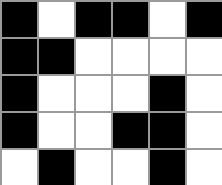[["black", "white", "black", "black", "white", "black"], ["black", "black", "white", "white", "white", "white"], ["black", "white", "white", "white", "black", "white"], ["black", "white", "white", "black", "black", "white"], ["white", "black", "white", "white", "black", "white"]]